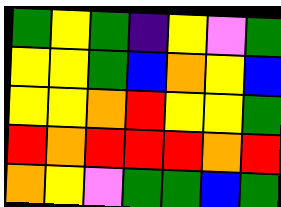[["green", "yellow", "green", "indigo", "yellow", "violet", "green"], ["yellow", "yellow", "green", "blue", "orange", "yellow", "blue"], ["yellow", "yellow", "orange", "red", "yellow", "yellow", "green"], ["red", "orange", "red", "red", "red", "orange", "red"], ["orange", "yellow", "violet", "green", "green", "blue", "green"]]